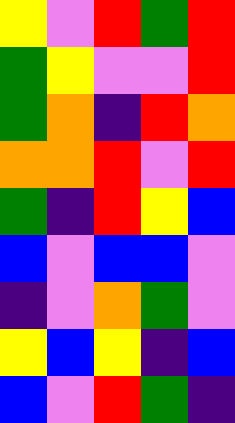[["yellow", "violet", "red", "green", "red"], ["green", "yellow", "violet", "violet", "red"], ["green", "orange", "indigo", "red", "orange"], ["orange", "orange", "red", "violet", "red"], ["green", "indigo", "red", "yellow", "blue"], ["blue", "violet", "blue", "blue", "violet"], ["indigo", "violet", "orange", "green", "violet"], ["yellow", "blue", "yellow", "indigo", "blue"], ["blue", "violet", "red", "green", "indigo"]]